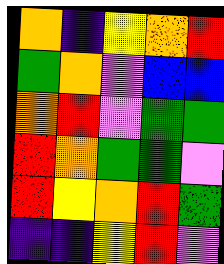[["orange", "indigo", "yellow", "orange", "red"], ["green", "orange", "violet", "blue", "blue"], ["orange", "red", "violet", "green", "green"], ["red", "orange", "green", "green", "violet"], ["red", "yellow", "orange", "red", "green"], ["indigo", "indigo", "yellow", "red", "violet"]]